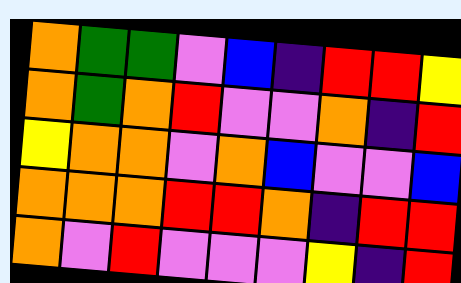[["orange", "green", "green", "violet", "blue", "indigo", "red", "red", "yellow"], ["orange", "green", "orange", "red", "violet", "violet", "orange", "indigo", "red"], ["yellow", "orange", "orange", "violet", "orange", "blue", "violet", "violet", "blue"], ["orange", "orange", "orange", "red", "red", "orange", "indigo", "red", "red"], ["orange", "violet", "red", "violet", "violet", "violet", "yellow", "indigo", "red"]]